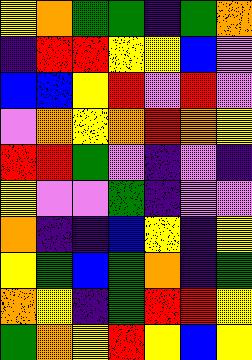[["yellow", "orange", "green", "green", "indigo", "green", "orange"], ["indigo", "red", "red", "yellow", "yellow", "blue", "violet"], ["blue", "blue", "yellow", "red", "violet", "red", "violet"], ["violet", "orange", "yellow", "orange", "red", "orange", "yellow"], ["red", "red", "green", "violet", "indigo", "violet", "indigo"], ["yellow", "violet", "violet", "green", "indigo", "violet", "violet"], ["orange", "indigo", "indigo", "blue", "yellow", "indigo", "yellow"], ["yellow", "green", "blue", "green", "orange", "indigo", "green"], ["orange", "yellow", "indigo", "green", "red", "red", "yellow"], ["green", "orange", "yellow", "red", "yellow", "blue", "yellow"]]